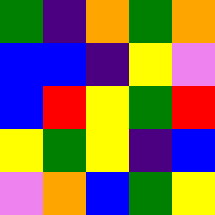[["green", "indigo", "orange", "green", "orange"], ["blue", "blue", "indigo", "yellow", "violet"], ["blue", "red", "yellow", "green", "red"], ["yellow", "green", "yellow", "indigo", "blue"], ["violet", "orange", "blue", "green", "yellow"]]